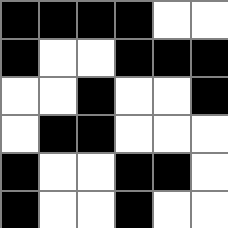[["black", "black", "black", "black", "white", "white"], ["black", "white", "white", "black", "black", "black"], ["white", "white", "black", "white", "white", "black"], ["white", "black", "black", "white", "white", "white"], ["black", "white", "white", "black", "black", "white"], ["black", "white", "white", "black", "white", "white"]]